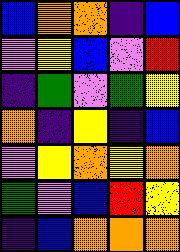[["blue", "orange", "orange", "indigo", "blue"], ["violet", "yellow", "blue", "violet", "red"], ["indigo", "green", "violet", "green", "yellow"], ["orange", "indigo", "yellow", "indigo", "blue"], ["violet", "yellow", "orange", "yellow", "orange"], ["green", "violet", "blue", "red", "yellow"], ["indigo", "blue", "orange", "orange", "orange"]]